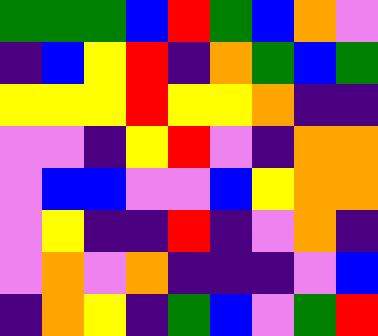[["green", "green", "green", "blue", "red", "green", "blue", "orange", "violet"], ["indigo", "blue", "yellow", "red", "indigo", "orange", "green", "blue", "green"], ["yellow", "yellow", "yellow", "red", "yellow", "yellow", "orange", "indigo", "indigo"], ["violet", "violet", "indigo", "yellow", "red", "violet", "indigo", "orange", "orange"], ["violet", "blue", "blue", "violet", "violet", "blue", "yellow", "orange", "orange"], ["violet", "yellow", "indigo", "indigo", "red", "indigo", "violet", "orange", "indigo"], ["violet", "orange", "violet", "orange", "indigo", "indigo", "indigo", "violet", "blue"], ["indigo", "orange", "yellow", "indigo", "green", "blue", "violet", "green", "red"]]